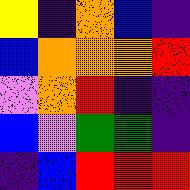[["yellow", "indigo", "orange", "blue", "indigo"], ["blue", "orange", "orange", "orange", "red"], ["violet", "orange", "red", "indigo", "indigo"], ["blue", "violet", "green", "green", "indigo"], ["indigo", "blue", "red", "red", "red"]]